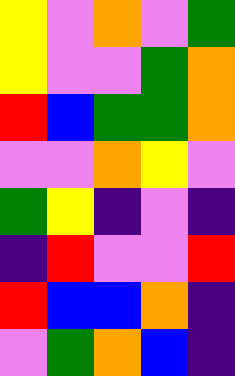[["yellow", "violet", "orange", "violet", "green"], ["yellow", "violet", "violet", "green", "orange"], ["red", "blue", "green", "green", "orange"], ["violet", "violet", "orange", "yellow", "violet"], ["green", "yellow", "indigo", "violet", "indigo"], ["indigo", "red", "violet", "violet", "red"], ["red", "blue", "blue", "orange", "indigo"], ["violet", "green", "orange", "blue", "indigo"]]